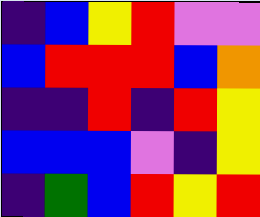[["indigo", "blue", "yellow", "red", "violet", "violet"], ["blue", "red", "red", "red", "blue", "orange"], ["indigo", "indigo", "red", "indigo", "red", "yellow"], ["blue", "blue", "blue", "violet", "indigo", "yellow"], ["indigo", "green", "blue", "red", "yellow", "red"]]